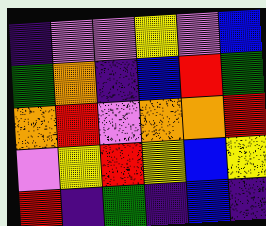[["indigo", "violet", "violet", "yellow", "violet", "blue"], ["green", "orange", "indigo", "blue", "red", "green"], ["orange", "red", "violet", "orange", "orange", "red"], ["violet", "yellow", "red", "yellow", "blue", "yellow"], ["red", "indigo", "green", "indigo", "blue", "indigo"]]